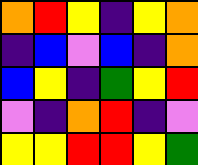[["orange", "red", "yellow", "indigo", "yellow", "orange"], ["indigo", "blue", "violet", "blue", "indigo", "orange"], ["blue", "yellow", "indigo", "green", "yellow", "red"], ["violet", "indigo", "orange", "red", "indigo", "violet"], ["yellow", "yellow", "red", "red", "yellow", "green"]]